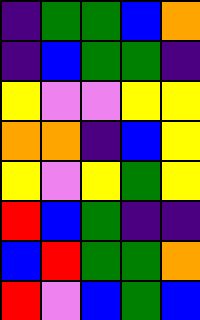[["indigo", "green", "green", "blue", "orange"], ["indigo", "blue", "green", "green", "indigo"], ["yellow", "violet", "violet", "yellow", "yellow"], ["orange", "orange", "indigo", "blue", "yellow"], ["yellow", "violet", "yellow", "green", "yellow"], ["red", "blue", "green", "indigo", "indigo"], ["blue", "red", "green", "green", "orange"], ["red", "violet", "blue", "green", "blue"]]